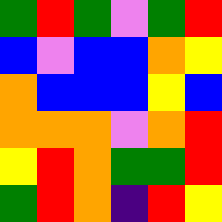[["green", "red", "green", "violet", "green", "red"], ["blue", "violet", "blue", "blue", "orange", "yellow"], ["orange", "blue", "blue", "blue", "yellow", "blue"], ["orange", "orange", "orange", "violet", "orange", "red"], ["yellow", "red", "orange", "green", "green", "red"], ["green", "red", "orange", "indigo", "red", "yellow"]]